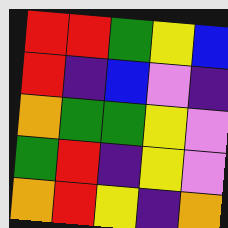[["red", "red", "green", "yellow", "blue"], ["red", "indigo", "blue", "violet", "indigo"], ["orange", "green", "green", "yellow", "violet"], ["green", "red", "indigo", "yellow", "violet"], ["orange", "red", "yellow", "indigo", "orange"]]